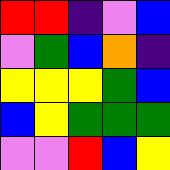[["red", "red", "indigo", "violet", "blue"], ["violet", "green", "blue", "orange", "indigo"], ["yellow", "yellow", "yellow", "green", "blue"], ["blue", "yellow", "green", "green", "green"], ["violet", "violet", "red", "blue", "yellow"]]